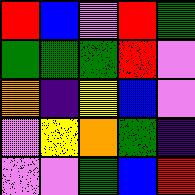[["red", "blue", "violet", "red", "green"], ["green", "green", "green", "red", "violet"], ["orange", "indigo", "yellow", "blue", "violet"], ["violet", "yellow", "orange", "green", "indigo"], ["violet", "violet", "green", "blue", "red"]]